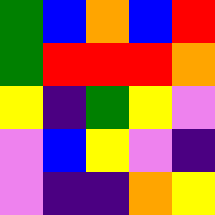[["green", "blue", "orange", "blue", "red"], ["green", "red", "red", "red", "orange"], ["yellow", "indigo", "green", "yellow", "violet"], ["violet", "blue", "yellow", "violet", "indigo"], ["violet", "indigo", "indigo", "orange", "yellow"]]